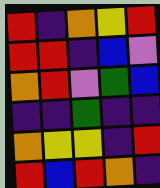[["red", "indigo", "orange", "yellow", "red"], ["red", "red", "indigo", "blue", "violet"], ["orange", "red", "violet", "green", "blue"], ["indigo", "indigo", "green", "indigo", "indigo"], ["orange", "yellow", "yellow", "indigo", "red"], ["red", "blue", "red", "orange", "indigo"]]